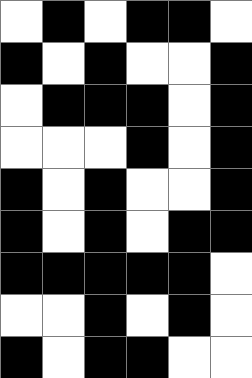[["white", "black", "white", "black", "black", "white"], ["black", "white", "black", "white", "white", "black"], ["white", "black", "black", "black", "white", "black"], ["white", "white", "white", "black", "white", "black"], ["black", "white", "black", "white", "white", "black"], ["black", "white", "black", "white", "black", "black"], ["black", "black", "black", "black", "black", "white"], ["white", "white", "black", "white", "black", "white"], ["black", "white", "black", "black", "white", "white"]]